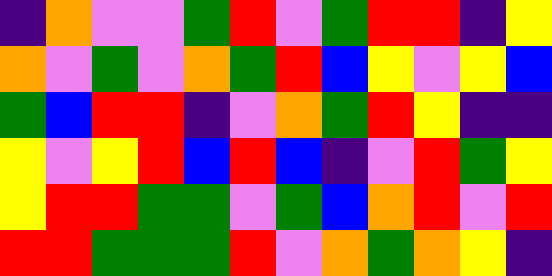[["indigo", "orange", "violet", "violet", "green", "red", "violet", "green", "red", "red", "indigo", "yellow"], ["orange", "violet", "green", "violet", "orange", "green", "red", "blue", "yellow", "violet", "yellow", "blue"], ["green", "blue", "red", "red", "indigo", "violet", "orange", "green", "red", "yellow", "indigo", "indigo"], ["yellow", "violet", "yellow", "red", "blue", "red", "blue", "indigo", "violet", "red", "green", "yellow"], ["yellow", "red", "red", "green", "green", "violet", "green", "blue", "orange", "red", "violet", "red"], ["red", "red", "green", "green", "green", "red", "violet", "orange", "green", "orange", "yellow", "indigo"]]